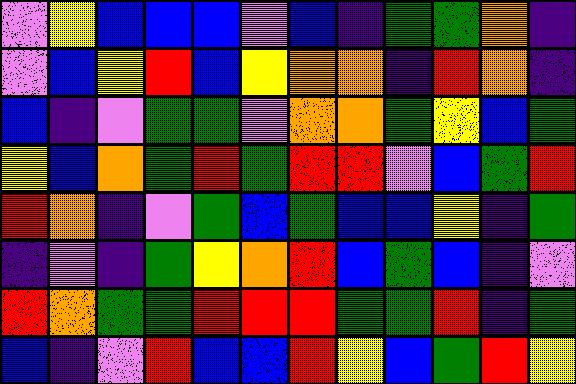[["violet", "yellow", "blue", "blue", "blue", "violet", "blue", "indigo", "green", "green", "orange", "indigo"], ["violet", "blue", "yellow", "red", "blue", "yellow", "orange", "orange", "indigo", "red", "orange", "indigo"], ["blue", "indigo", "violet", "green", "green", "violet", "orange", "orange", "green", "yellow", "blue", "green"], ["yellow", "blue", "orange", "green", "red", "green", "red", "red", "violet", "blue", "green", "red"], ["red", "orange", "indigo", "violet", "green", "blue", "green", "blue", "blue", "yellow", "indigo", "green"], ["indigo", "violet", "indigo", "green", "yellow", "orange", "red", "blue", "green", "blue", "indigo", "violet"], ["red", "orange", "green", "green", "red", "red", "red", "green", "green", "red", "indigo", "green"], ["blue", "indigo", "violet", "red", "blue", "blue", "red", "yellow", "blue", "green", "red", "yellow"]]